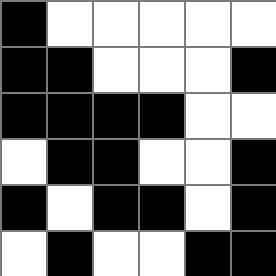[["black", "white", "white", "white", "white", "white"], ["black", "black", "white", "white", "white", "black"], ["black", "black", "black", "black", "white", "white"], ["white", "black", "black", "white", "white", "black"], ["black", "white", "black", "black", "white", "black"], ["white", "black", "white", "white", "black", "black"]]